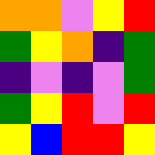[["orange", "orange", "violet", "yellow", "red"], ["green", "yellow", "orange", "indigo", "green"], ["indigo", "violet", "indigo", "violet", "green"], ["green", "yellow", "red", "violet", "red"], ["yellow", "blue", "red", "red", "yellow"]]